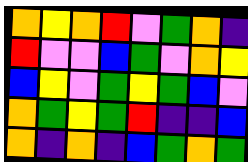[["orange", "yellow", "orange", "red", "violet", "green", "orange", "indigo"], ["red", "violet", "violet", "blue", "green", "violet", "orange", "yellow"], ["blue", "yellow", "violet", "green", "yellow", "green", "blue", "violet"], ["orange", "green", "yellow", "green", "red", "indigo", "indigo", "blue"], ["orange", "indigo", "orange", "indigo", "blue", "green", "orange", "green"]]